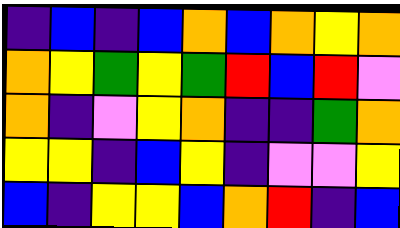[["indigo", "blue", "indigo", "blue", "orange", "blue", "orange", "yellow", "orange"], ["orange", "yellow", "green", "yellow", "green", "red", "blue", "red", "violet"], ["orange", "indigo", "violet", "yellow", "orange", "indigo", "indigo", "green", "orange"], ["yellow", "yellow", "indigo", "blue", "yellow", "indigo", "violet", "violet", "yellow"], ["blue", "indigo", "yellow", "yellow", "blue", "orange", "red", "indigo", "blue"]]